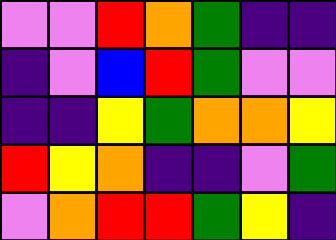[["violet", "violet", "red", "orange", "green", "indigo", "indigo"], ["indigo", "violet", "blue", "red", "green", "violet", "violet"], ["indigo", "indigo", "yellow", "green", "orange", "orange", "yellow"], ["red", "yellow", "orange", "indigo", "indigo", "violet", "green"], ["violet", "orange", "red", "red", "green", "yellow", "indigo"]]